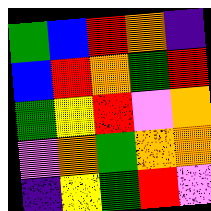[["green", "blue", "red", "orange", "indigo"], ["blue", "red", "orange", "green", "red"], ["green", "yellow", "red", "violet", "orange"], ["violet", "orange", "green", "orange", "orange"], ["indigo", "yellow", "green", "red", "violet"]]